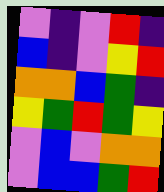[["violet", "indigo", "violet", "red", "indigo"], ["blue", "indigo", "violet", "yellow", "red"], ["orange", "orange", "blue", "green", "indigo"], ["yellow", "green", "red", "green", "yellow"], ["violet", "blue", "violet", "orange", "orange"], ["violet", "blue", "blue", "green", "red"]]